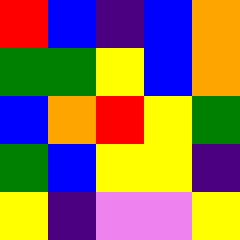[["red", "blue", "indigo", "blue", "orange"], ["green", "green", "yellow", "blue", "orange"], ["blue", "orange", "red", "yellow", "green"], ["green", "blue", "yellow", "yellow", "indigo"], ["yellow", "indigo", "violet", "violet", "yellow"]]